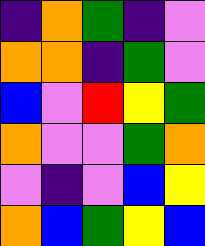[["indigo", "orange", "green", "indigo", "violet"], ["orange", "orange", "indigo", "green", "violet"], ["blue", "violet", "red", "yellow", "green"], ["orange", "violet", "violet", "green", "orange"], ["violet", "indigo", "violet", "blue", "yellow"], ["orange", "blue", "green", "yellow", "blue"]]